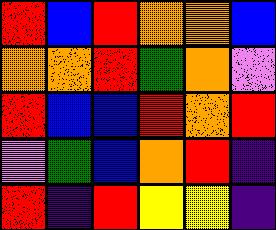[["red", "blue", "red", "orange", "orange", "blue"], ["orange", "orange", "red", "green", "orange", "violet"], ["red", "blue", "blue", "red", "orange", "red"], ["violet", "green", "blue", "orange", "red", "indigo"], ["red", "indigo", "red", "yellow", "yellow", "indigo"]]